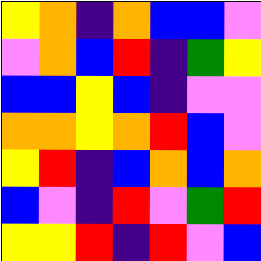[["yellow", "orange", "indigo", "orange", "blue", "blue", "violet"], ["violet", "orange", "blue", "red", "indigo", "green", "yellow"], ["blue", "blue", "yellow", "blue", "indigo", "violet", "violet"], ["orange", "orange", "yellow", "orange", "red", "blue", "violet"], ["yellow", "red", "indigo", "blue", "orange", "blue", "orange"], ["blue", "violet", "indigo", "red", "violet", "green", "red"], ["yellow", "yellow", "red", "indigo", "red", "violet", "blue"]]